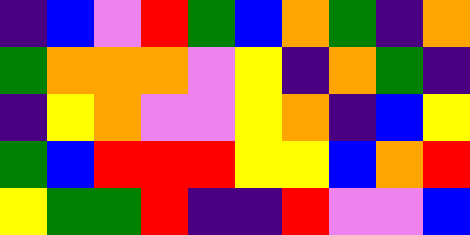[["indigo", "blue", "violet", "red", "green", "blue", "orange", "green", "indigo", "orange"], ["green", "orange", "orange", "orange", "violet", "yellow", "indigo", "orange", "green", "indigo"], ["indigo", "yellow", "orange", "violet", "violet", "yellow", "orange", "indigo", "blue", "yellow"], ["green", "blue", "red", "red", "red", "yellow", "yellow", "blue", "orange", "red"], ["yellow", "green", "green", "red", "indigo", "indigo", "red", "violet", "violet", "blue"]]